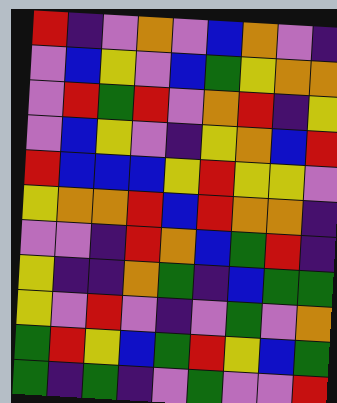[["red", "indigo", "violet", "orange", "violet", "blue", "orange", "violet", "indigo"], ["violet", "blue", "yellow", "violet", "blue", "green", "yellow", "orange", "orange"], ["violet", "red", "green", "red", "violet", "orange", "red", "indigo", "yellow"], ["violet", "blue", "yellow", "violet", "indigo", "yellow", "orange", "blue", "red"], ["red", "blue", "blue", "blue", "yellow", "red", "yellow", "yellow", "violet"], ["yellow", "orange", "orange", "red", "blue", "red", "orange", "orange", "indigo"], ["violet", "violet", "indigo", "red", "orange", "blue", "green", "red", "indigo"], ["yellow", "indigo", "indigo", "orange", "green", "indigo", "blue", "green", "green"], ["yellow", "violet", "red", "violet", "indigo", "violet", "green", "violet", "orange"], ["green", "red", "yellow", "blue", "green", "red", "yellow", "blue", "green"], ["green", "indigo", "green", "indigo", "violet", "green", "violet", "violet", "red"]]